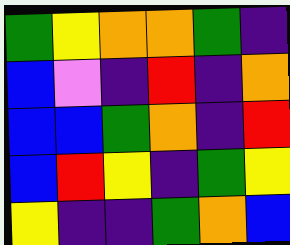[["green", "yellow", "orange", "orange", "green", "indigo"], ["blue", "violet", "indigo", "red", "indigo", "orange"], ["blue", "blue", "green", "orange", "indigo", "red"], ["blue", "red", "yellow", "indigo", "green", "yellow"], ["yellow", "indigo", "indigo", "green", "orange", "blue"]]